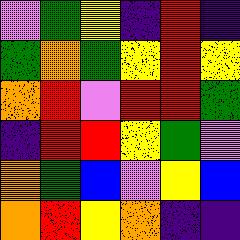[["violet", "green", "yellow", "indigo", "red", "indigo"], ["green", "orange", "green", "yellow", "red", "yellow"], ["orange", "red", "violet", "red", "red", "green"], ["indigo", "red", "red", "yellow", "green", "violet"], ["orange", "green", "blue", "violet", "yellow", "blue"], ["orange", "red", "yellow", "orange", "indigo", "indigo"]]